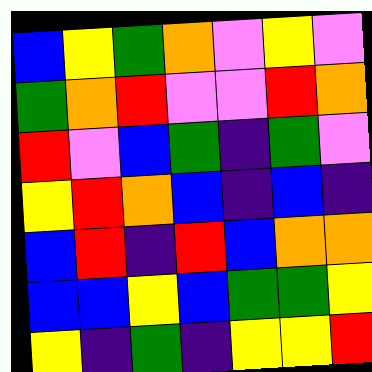[["blue", "yellow", "green", "orange", "violet", "yellow", "violet"], ["green", "orange", "red", "violet", "violet", "red", "orange"], ["red", "violet", "blue", "green", "indigo", "green", "violet"], ["yellow", "red", "orange", "blue", "indigo", "blue", "indigo"], ["blue", "red", "indigo", "red", "blue", "orange", "orange"], ["blue", "blue", "yellow", "blue", "green", "green", "yellow"], ["yellow", "indigo", "green", "indigo", "yellow", "yellow", "red"]]